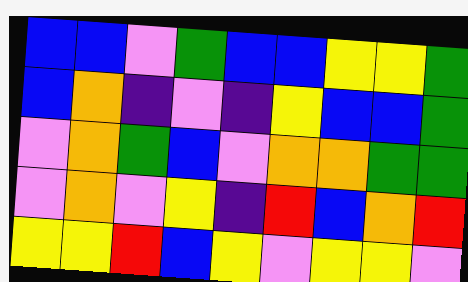[["blue", "blue", "violet", "green", "blue", "blue", "yellow", "yellow", "green"], ["blue", "orange", "indigo", "violet", "indigo", "yellow", "blue", "blue", "green"], ["violet", "orange", "green", "blue", "violet", "orange", "orange", "green", "green"], ["violet", "orange", "violet", "yellow", "indigo", "red", "blue", "orange", "red"], ["yellow", "yellow", "red", "blue", "yellow", "violet", "yellow", "yellow", "violet"]]